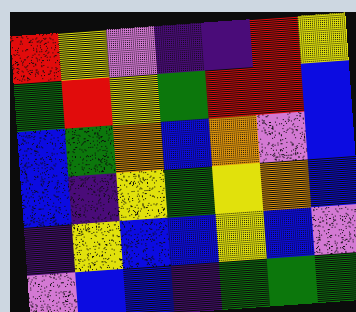[["red", "yellow", "violet", "indigo", "indigo", "red", "yellow"], ["green", "red", "yellow", "green", "red", "red", "blue"], ["blue", "green", "orange", "blue", "orange", "violet", "blue"], ["blue", "indigo", "yellow", "green", "yellow", "orange", "blue"], ["indigo", "yellow", "blue", "blue", "yellow", "blue", "violet"], ["violet", "blue", "blue", "indigo", "green", "green", "green"]]